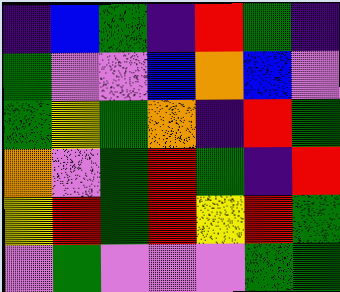[["indigo", "blue", "green", "indigo", "red", "green", "indigo"], ["green", "violet", "violet", "blue", "orange", "blue", "violet"], ["green", "yellow", "green", "orange", "indigo", "red", "green"], ["orange", "violet", "green", "red", "green", "indigo", "red"], ["yellow", "red", "green", "red", "yellow", "red", "green"], ["violet", "green", "violet", "violet", "violet", "green", "green"]]